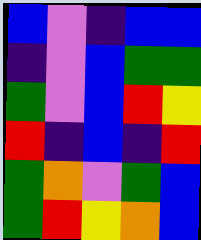[["blue", "violet", "indigo", "blue", "blue"], ["indigo", "violet", "blue", "green", "green"], ["green", "violet", "blue", "red", "yellow"], ["red", "indigo", "blue", "indigo", "red"], ["green", "orange", "violet", "green", "blue"], ["green", "red", "yellow", "orange", "blue"]]